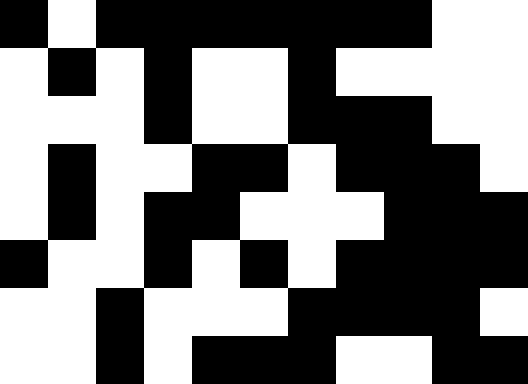[["black", "white", "black", "black", "black", "black", "black", "black", "black", "white", "white"], ["white", "black", "white", "black", "white", "white", "black", "white", "white", "white", "white"], ["white", "white", "white", "black", "white", "white", "black", "black", "black", "white", "white"], ["white", "black", "white", "white", "black", "black", "white", "black", "black", "black", "white"], ["white", "black", "white", "black", "black", "white", "white", "white", "black", "black", "black"], ["black", "white", "white", "black", "white", "black", "white", "black", "black", "black", "black"], ["white", "white", "black", "white", "white", "white", "black", "black", "black", "black", "white"], ["white", "white", "black", "white", "black", "black", "black", "white", "white", "black", "black"]]